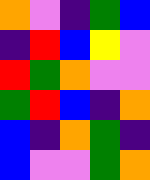[["orange", "violet", "indigo", "green", "blue"], ["indigo", "red", "blue", "yellow", "violet"], ["red", "green", "orange", "violet", "violet"], ["green", "red", "blue", "indigo", "orange"], ["blue", "indigo", "orange", "green", "indigo"], ["blue", "violet", "violet", "green", "orange"]]